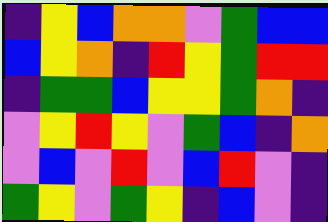[["indigo", "yellow", "blue", "orange", "orange", "violet", "green", "blue", "blue"], ["blue", "yellow", "orange", "indigo", "red", "yellow", "green", "red", "red"], ["indigo", "green", "green", "blue", "yellow", "yellow", "green", "orange", "indigo"], ["violet", "yellow", "red", "yellow", "violet", "green", "blue", "indigo", "orange"], ["violet", "blue", "violet", "red", "violet", "blue", "red", "violet", "indigo"], ["green", "yellow", "violet", "green", "yellow", "indigo", "blue", "violet", "indigo"]]